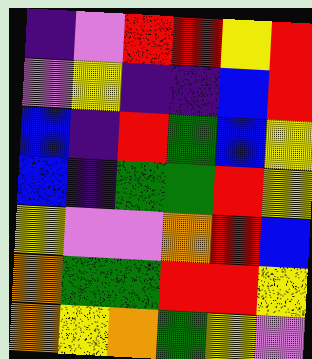[["indigo", "violet", "red", "red", "yellow", "red"], ["violet", "yellow", "indigo", "indigo", "blue", "red"], ["blue", "indigo", "red", "green", "blue", "yellow"], ["blue", "indigo", "green", "green", "red", "yellow"], ["yellow", "violet", "violet", "orange", "red", "blue"], ["orange", "green", "green", "red", "red", "yellow"], ["orange", "yellow", "orange", "green", "yellow", "violet"]]